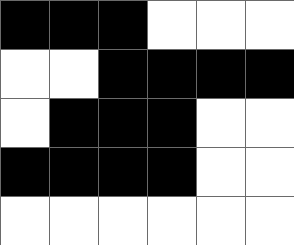[["black", "black", "black", "white", "white", "white"], ["white", "white", "black", "black", "black", "black"], ["white", "black", "black", "black", "white", "white"], ["black", "black", "black", "black", "white", "white"], ["white", "white", "white", "white", "white", "white"]]